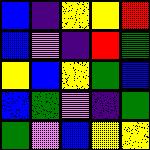[["blue", "indigo", "yellow", "yellow", "red"], ["blue", "violet", "indigo", "red", "green"], ["yellow", "blue", "yellow", "green", "blue"], ["blue", "green", "violet", "indigo", "green"], ["green", "violet", "blue", "yellow", "yellow"]]